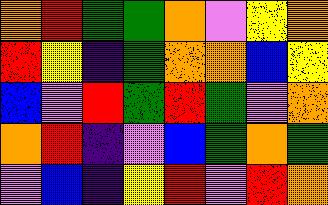[["orange", "red", "green", "green", "orange", "violet", "yellow", "orange"], ["red", "yellow", "indigo", "green", "orange", "orange", "blue", "yellow"], ["blue", "violet", "red", "green", "red", "green", "violet", "orange"], ["orange", "red", "indigo", "violet", "blue", "green", "orange", "green"], ["violet", "blue", "indigo", "yellow", "red", "violet", "red", "orange"]]